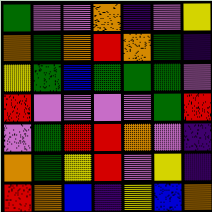[["green", "violet", "violet", "orange", "indigo", "violet", "yellow"], ["orange", "green", "orange", "red", "orange", "green", "indigo"], ["yellow", "green", "blue", "green", "green", "green", "violet"], ["red", "violet", "violet", "violet", "violet", "green", "red"], ["violet", "green", "red", "red", "orange", "violet", "indigo"], ["orange", "green", "yellow", "red", "violet", "yellow", "indigo"], ["red", "orange", "blue", "indigo", "yellow", "blue", "orange"]]